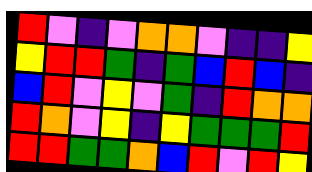[["red", "violet", "indigo", "violet", "orange", "orange", "violet", "indigo", "indigo", "yellow"], ["yellow", "red", "red", "green", "indigo", "green", "blue", "red", "blue", "indigo"], ["blue", "red", "violet", "yellow", "violet", "green", "indigo", "red", "orange", "orange"], ["red", "orange", "violet", "yellow", "indigo", "yellow", "green", "green", "green", "red"], ["red", "red", "green", "green", "orange", "blue", "red", "violet", "red", "yellow"]]